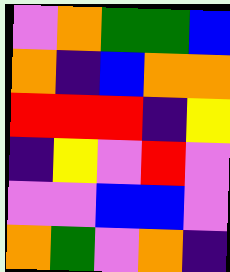[["violet", "orange", "green", "green", "blue"], ["orange", "indigo", "blue", "orange", "orange"], ["red", "red", "red", "indigo", "yellow"], ["indigo", "yellow", "violet", "red", "violet"], ["violet", "violet", "blue", "blue", "violet"], ["orange", "green", "violet", "orange", "indigo"]]